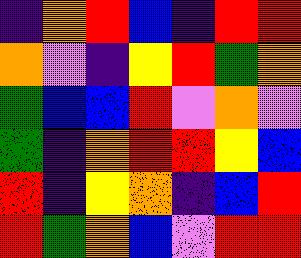[["indigo", "orange", "red", "blue", "indigo", "red", "red"], ["orange", "violet", "indigo", "yellow", "red", "green", "orange"], ["green", "blue", "blue", "red", "violet", "orange", "violet"], ["green", "indigo", "orange", "red", "red", "yellow", "blue"], ["red", "indigo", "yellow", "orange", "indigo", "blue", "red"], ["red", "green", "orange", "blue", "violet", "red", "red"]]